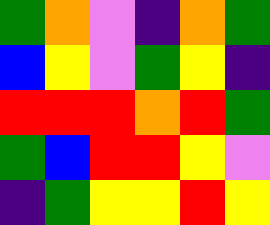[["green", "orange", "violet", "indigo", "orange", "green"], ["blue", "yellow", "violet", "green", "yellow", "indigo"], ["red", "red", "red", "orange", "red", "green"], ["green", "blue", "red", "red", "yellow", "violet"], ["indigo", "green", "yellow", "yellow", "red", "yellow"]]